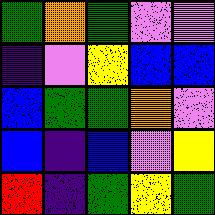[["green", "orange", "green", "violet", "violet"], ["indigo", "violet", "yellow", "blue", "blue"], ["blue", "green", "green", "orange", "violet"], ["blue", "indigo", "blue", "violet", "yellow"], ["red", "indigo", "green", "yellow", "green"]]